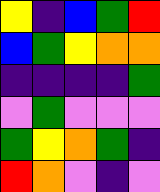[["yellow", "indigo", "blue", "green", "red"], ["blue", "green", "yellow", "orange", "orange"], ["indigo", "indigo", "indigo", "indigo", "green"], ["violet", "green", "violet", "violet", "violet"], ["green", "yellow", "orange", "green", "indigo"], ["red", "orange", "violet", "indigo", "violet"]]